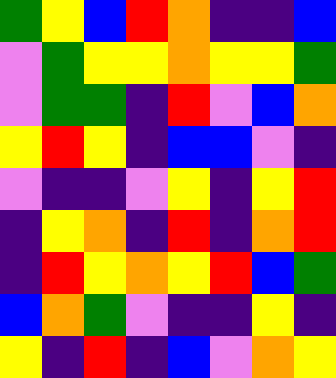[["green", "yellow", "blue", "red", "orange", "indigo", "indigo", "blue"], ["violet", "green", "yellow", "yellow", "orange", "yellow", "yellow", "green"], ["violet", "green", "green", "indigo", "red", "violet", "blue", "orange"], ["yellow", "red", "yellow", "indigo", "blue", "blue", "violet", "indigo"], ["violet", "indigo", "indigo", "violet", "yellow", "indigo", "yellow", "red"], ["indigo", "yellow", "orange", "indigo", "red", "indigo", "orange", "red"], ["indigo", "red", "yellow", "orange", "yellow", "red", "blue", "green"], ["blue", "orange", "green", "violet", "indigo", "indigo", "yellow", "indigo"], ["yellow", "indigo", "red", "indigo", "blue", "violet", "orange", "yellow"]]